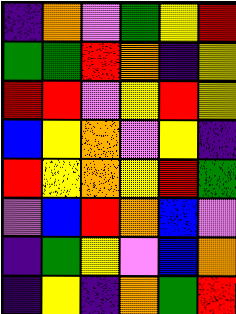[["indigo", "orange", "violet", "green", "yellow", "red"], ["green", "green", "red", "orange", "indigo", "yellow"], ["red", "red", "violet", "yellow", "red", "yellow"], ["blue", "yellow", "orange", "violet", "yellow", "indigo"], ["red", "yellow", "orange", "yellow", "red", "green"], ["violet", "blue", "red", "orange", "blue", "violet"], ["indigo", "green", "yellow", "violet", "blue", "orange"], ["indigo", "yellow", "indigo", "orange", "green", "red"]]